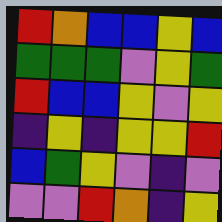[["red", "orange", "blue", "blue", "yellow", "blue"], ["green", "green", "green", "violet", "yellow", "green"], ["red", "blue", "blue", "yellow", "violet", "yellow"], ["indigo", "yellow", "indigo", "yellow", "yellow", "red"], ["blue", "green", "yellow", "violet", "indigo", "violet"], ["violet", "violet", "red", "orange", "indigo", "yellow"]]